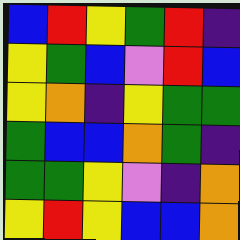[["blue", "red", "yellow", "green", "red", "indigo"], ["yellow", "green", "blue", "violet", "red", "blue"], ["yellow", "orange", "indigo", "yellow", "green", "green"], ["green", "blue", "blue", "orange", "green", "indigo"], ["green", "green", "yellow", "violet", "indigo", "orange"], ["yellow", "red", "yellow", "blue", "blue", "orange"]]